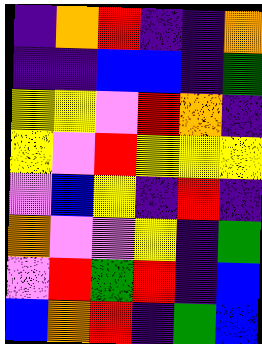[["indigo", "orange", "red", "indigo", "indigo", "orange"], ["indigo", "indigo", "blue", "blue", "indigo", "green"], ["yellow", "yellow", "violet", "red", "orange", "indigo"], ["yellow", "violet", "red", "yellow", "yellow", "yellow"], ["violet", "blue", "yellow", "indigo", "red", "indigo"], ["orange", "violet", "violet", "yellow", "indigo", "green"], ["violet", "red", "green", "red", "indigo", "blue"], ["blue", "orange", "red", "indigo", "green", "blue"]]